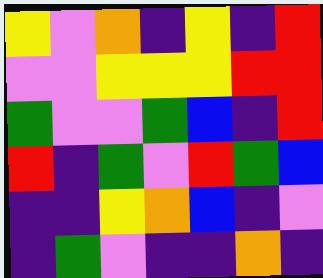[["yellow", "violet", "orange", "indigo", "yellow", "indigo", "red"], ["violet", "violet", "yellow", "yellow", "yellow", "red", "red"], ["green", "violet", "violet", "green", "blue", "indigo", "red"], ["red", "indigo", "green", "violet", "red", "green", "blue"], ["indigo", "indigo", "yellow", "orange", "blue", "indigo", "violet"], ["indigo", "green", "violet", "indigo", "indigo", "orange", "indigo"]]